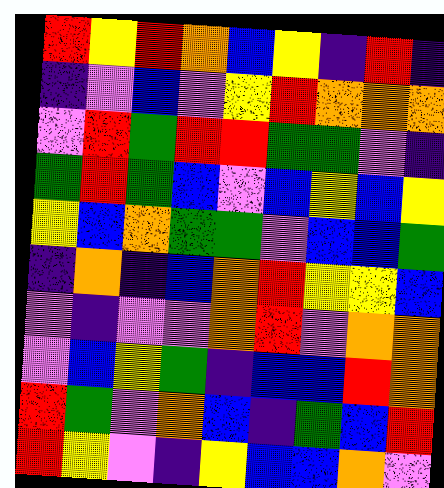[["red", "yellow", "red", "orange", "blue", "yellow", "indigo", "red", "indigo"], ["indigo", "violet", "blue", "violet", "yellow", "red", "orange", "orange", "orange"], ["violet", "red", "green", "red", "red", "green", "green", "violet", "indigo"], ["green", "red", "green", "blue", "violet", "blue", "yellow", "blue", "yellow"], ["yellow", "blue", "orange", "green", "green", "violet", "blue", "blue", "green"], ["indigo", "orange", "indigo", "blue", "orange", "red", "yellow", "yellow", "blue"], ["violet", "indigo", "violet", "violet", "orange", "red", "violet", "orange", "orange"], ["violet", "blue", "yellow", "green", "indigo", "blue", "blue", "red", "orange"], ["red", "green", "violet", "orange", "blue", "indigo", "green", "blue", "red"], ["red", "yellow", "violet", "indigo", "yellow", "blue", "blue", "orange", "violet"]]